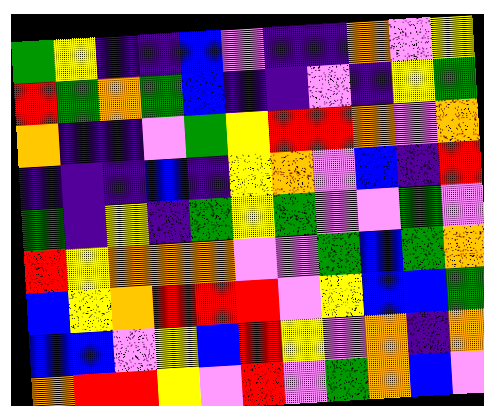[["green", "yellow", "indigo", "indigo", "blue", "violet", "indigo", "indigo", "orange", "violet", "yellow"], ["red", "green", "orange", "green", "blue", "indigo", "indigo", "violet", "indigo", "yellow", "green"], ["orange", "indigo", "indigo", "violet", "green", "yellow", "red", "red", "orange", "violet", "orange"], ["indigo", "indigo", "indigo", "blue", "indigo", "yellow", "orange", "violet", "blue", "indigo", "red"], ["green", "indigo", "yellow", "indigo", "green", "yellow", "green", "violet", "violet", "green", "violet"], ["red", "yellow", "orange", "orange", "orange", "violet", "violet", "green", "blue", "green", "orange"], ["blue", "yellow", "orange", "red", "red", "red", "violet", "yellow", "blue", "blue", "green"], ["blue", "blue", "violet", "yellow", "blue", "red", "yellow", "violet", "orange", "indigo", "orange"], ["orange", "red", "red", "yellow", "violet", "red", "violet", "green", "orange", "blue", "violet"]]